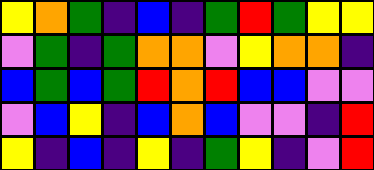[["yellow", "orange", "green", "indigo", "blue", "indigo", "green", "red", "green", "yellow", "yellow"], ["violet", "green", "indigo", "green", "orange", "orange", "violet", "yellow", "orange", "orange", "indigo"], ["blue", "green", "blue", "green", "red", "orange", "red", "blue", "blue", "violet", "violet"], ["violet", "blue", "yellow", "indigo", "blue", "orange", "blue", "violet", "violet", "indigo", "red"], ["yellow", "indigo", "blue", "indigo", "yellow", "indigo", "green", "yellow", "indigo", "violet", "red"]]